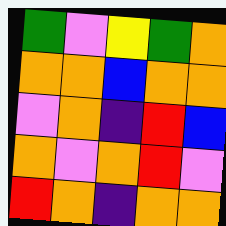[["green", "violet", "yellow", "green", "orange"], ["orange", "orange", "blue", "orange", "orange"], ["violet", "orange", "indigo", "red", "blue"], ["orange", "violet", "orange", "red", "violet"], ["red", "orange", "indigo", "orange", "orange"]]